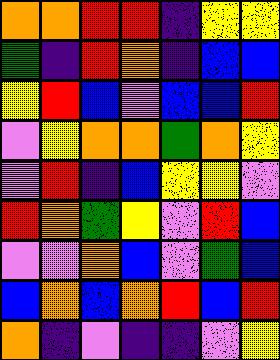[["orange", "orange", "red", "red", "indigo", "yellow", "yellow"], ["green", "indigo", "red", "orange", "indigo", "blue", "blue"], ["yellow", "red", "blue", "violet", "blue", "blue", "red"], ["violet", "yellow", "orange", "orange", "green", "orange", "yellow"], ["violet", "red", "indigo", "blue", "yellow", "yellow", "violet"], ["red", "orange", "green", "yellow", "violet", "red", "blue"], ["violet", "violet", "orange", "blue", "violet", "green", "blue"], ["blue", "orange", "blue", "orange", "red", "blue", "red"], ["orange", "indigo", "violet", "indigo", "indigo", "violet", "yellow"]]